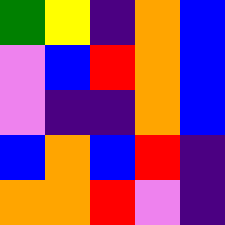[["green", "yellow", "indigo", "orange", "blue"], ["violet", "blue", "red", "orange", "blue"], ["violet", "indigo", "indigo", "orange", "blue"], ["blue", "orange", "blue", "red", "indigo"], ["orange", "orange", "red", "violet", "indigo"]]